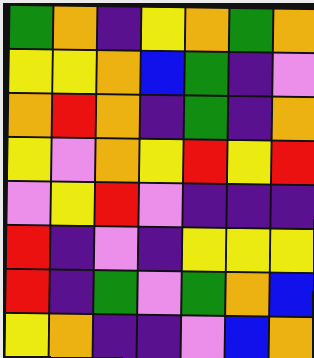[["green", "orange", "indigo", "yellow", "orange", "green", "orange"], ["yellow", "yellow", "orange", "blue", "green", "indigo", "violet"], ["orange", "red", "orange", "indigo", "green", "indigo", "orange"], ["yellow", "violet", "orange", "yellow", "red", "yellow", "red"], ["violet", "yellow", "red", "violet", "indigo", "indigo", "indigo"], ["red", "indigo", "violet", "indigo", "yellow", "yellow", "yellow"], ["red", "indigo", "green", "violet", "green", "orange", "blue"], ["yellow", "orange", "indigo", "indigo", "violet", "blue", "orange"]]